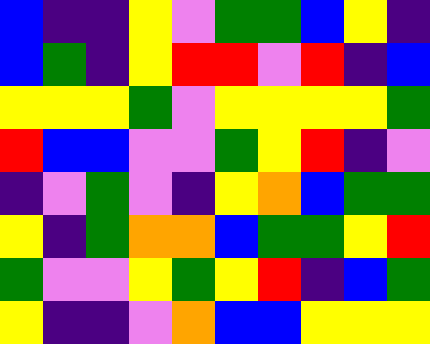[["blue", "indigo", "indigo", "yellow", "violet", "green", "green", "blue", "yellow", "indigo"], ["blue", "green", "indigo", "yellow", "red", "red", "violet", "red", "indigo", "blue"], ["yellow", "yellow", "yellow", "green", "violet", "yellow", "yellow", "yellow", "yellow", "green"], ["red", "blue", "blue", "violet", "violet", "green", "yellow", "red", "indigo", "violet"], ["indigo", "violet", "green", "violet", "indigo", "yellow", "orange", "blue", "green", "green"], ["yellow", "indigo", "green", "orange", "orange", "blue", "green", "green", "yellow", "red"], ["green", "violet", "violet", "yellow", "green", "yellow", "red", "indigo", "blue", "green"], ["yellow", "indigo", "indigo", "violet", "orange", "blue", "blue", "yellow", "yellow", "yellow"]]